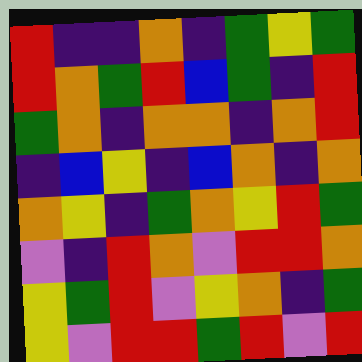[["red", "indigo", "indigo", "orange", "indigo", "green", "yellow", "green"], ["red", "orange", "green", "red", "blue", "green", "indigo", "red"], ["green", "orange", "indigo", "orange", "orange", "indigo", "orange", "red"], ["indigo", "blue", "yellow", "indigo", "blue", "orange", "indigo", "orange"], ["orange", "yellow", "indigo", "green", "orange", "yellow", "red", "green"], ["violet", "indigo", "red", "orange", "violet", "red", "red", "orange"], ["yellow", "green", "red", "violet", "yellow", "orange", "indigo", "green"], ["yellow", "violet", "red", "red", "green", "red", "violet", "red"]]